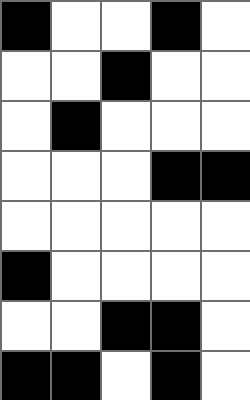[["black", "white", "white", "black", "white"], ["white", "white", "black", "white", "white"], ["white", "black", "white", "white", "white"], ["white", "white", "white", "black", "black"], ["white", "white", "white", "white", "white"], ["black", "white", "white", "white", "white"], ["white", "white", "black", "black", "white"], ["black", "black", "white", "black", "white"]]